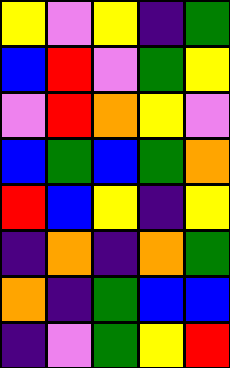[["yellow", "violet", "yellow", "indigo", "green"], ["blue", "red", "violet", "green", "yellow"], ["violet", "red", "orange", "yellow", "violet"], ["blue", "green", "blue", "green", "orange"], ["red", "blue", "yellow", "indigo", "yellow"], ["indigo", "orange", "indigo", "orange", "green"], ["orange", "indigo", "green", "blue", "blue"], ["indigo", "violet", "green", "yellow", "red"]]